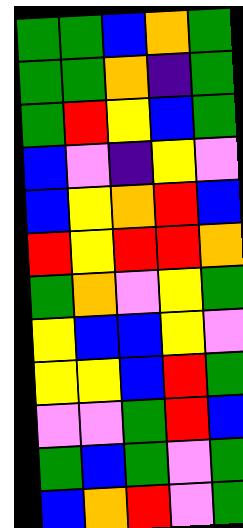[["green", "green", "blue", "orange", "green"], ["green", "green", "orange", "indigo", "green"], ["green", "red", "yellow", "blue", "green"], ["blue", "violet", "indigo", "yellow", "violet"], ["blue", "yellow", "orange", "red", "blue"], ["red", "yellow", "red", "red", "orange"], ["green", "orange", "violet", "yellow", "green"], ["yellow", "blue", "blue", "yellow", "violet"], ["yellow", "yellow", "blue", "red", "green"], ["violet", "violet", "green", "red", "blue"], ["green", "blue", "green", "violet", "green"], ["blue", "orange", "red", "violet", "green"]]